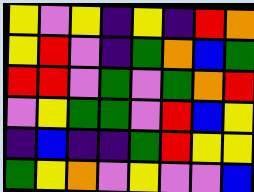[["yellow", "violet", "yellow", "indigo", "yellow", "indigo", "red", "orange"], ["yellow", "red", "violet", "indigo", "green", "orange", "blue", "green"], ["red", "red", "violet", "green", "violet", "green", "orange", "red"], ["violet", "yellow", "green", "green", "violet", "red", "blue", "yellow"], ["indigo", "blue", "indigo", "indigo", "green", "red", "yellow", "yellow"], ["green", "yellow", "orange", "violet", "yellow", "violet", "violet", "blue"]]